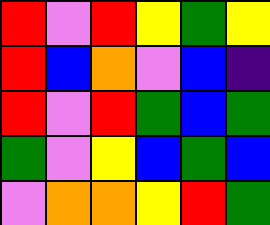[["red", "violet", "red", "yellow", "green", "yellow"], ["red", "blue", "orange", "violet", "blue", "indigo"], ["red", "violet", "red", "green", "blue", "green"], ["green", "violet", "yellow", "blue", "green", "blue"], ["violet", "orange", "orange", "yellow", "red", "green"]]